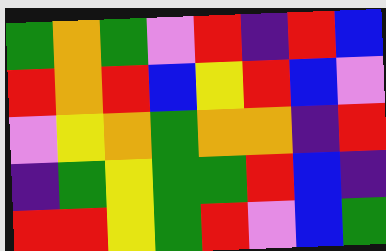[["green", "orange", "green", "violet", "red", "indigo", "red", "blue"], ["red", "orange", "red", "blue", "yellow", "red", "blue", "violet"], ["violet", "yellow", "orange", "green", "orange", "orange", "indigo", "red"], ["indigo", "green", "yellow", "green", "green", "red", "blue", "indigo"], ["red", "red", "yellow", "green", "red", "violet", "blue", "green"]]